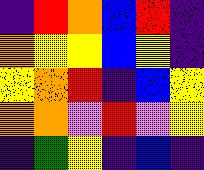[["indigo", "red", "orange", "blue", "red", "indigo"], ["orange", "yellow", "yellow", "blue", "yellow", "indigo"], ["yellow", "orange", "red", "indigo", "blue", "yellow"], ["orange", "orange", "violet", "red", "violet", "yellow"], ["indigo", "green", "yellow", "indigo", "blue", "indigo"]]